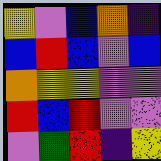[["yellow", "violet", "blue", "orange", "indigo"], ["blue", "red", "blue", "violet", "blue"], ["orange", "yellow", "yellow", "violet", "violet"], ["red", "blue", "red", "violet", "violet"], ["violet", "green", "red", "indigo", "yellow"]]